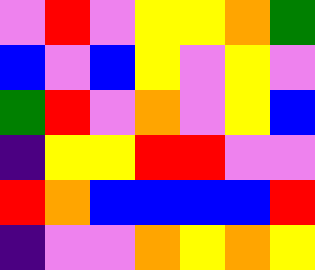[["violet", "red", "violet", "yellow", "yellow", "orange", "green"], ["blue", "violet", "blue", "yellow", "violet", "yellow", "violet"], ["green", "red", "violet", "orange", "violet", "yellow", "blue"], ["indigo", "yellow", "yellow", "red", "red", "violet", "violet"], ["red", "orange", "blue", "blue", "blue", "blue", "red"], ["indigo", "violet", "violet", "orange", "yellow", "orange", "yellow"]]